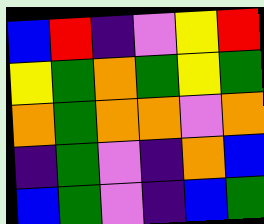[["blue", "red", "indigo", "violet", "yellow", "red"], ["yellow", "green", "orange", "green", "yellow", "green"], ["orange", "green", "orange", "orange", "violet", "orange"], ["indigo", "green", "violet", "indigo", "orange", "blue"], ["blue", "green", "violet", "indigo", "blue", "green"]]